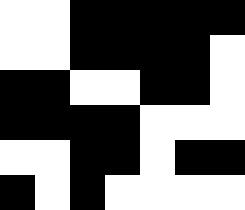[["white", "white", "black", "black", "black", "black", "black"], ["white", "white", "black", "black", "black", "black", "white"], ["black", "black", "white", "white", "black", "black", "white"], ["black", "black", "black", "black", "white", "white", "white"], ["white", "white", "black", "black", "white", "black", "black"], ["black", "white", "black", "white", "white", "white", "white"]]